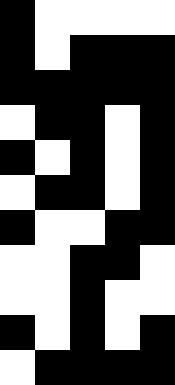[["black", "white", "white", "white", "white"], ["black", "white", "black", "black", "black"], ["black", "black", "black", "black", "black"], ["white", "black", "black", "white", "black"], ["black", "white", "black", "white", "black"], ["white", "black", "black", "white", "black"], ["black", "white", "white", "black", "black"], ["white", "white", "black", "black", "white"], ["white", "white", "black", "white", "white"], ["black", "white", "black", "white", "black"], ["white", "black", "black", "black", "black"]]